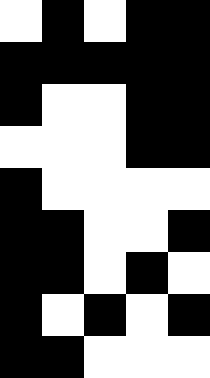[["white", "black", "white", "black", "black"], ["black", "black", "black", "black", "black"], ["black", "white", "white", "black", "black"], ["white", "white", "white", "black", "black"], ["black", "white", "white", "white", "white"], ["black", "black", "white", "white", "black"], ["black", "black", "white", "black", "white"], ["black", "white", "black", "white", "black"], ["black", "black", "white", "white", "white"]]